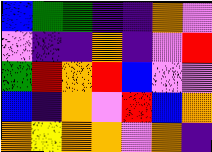[["blue", "green", "green", "indigo", "indigo", "orange", "violet"], ["violet", "indigo", "indigo", "orange", "indigo", "violet", "red"], ["green", "red", "orange", "red", "blue", "violet", "violet"], ["blue", "indigo", "orange", "violet", "red", "blue", "orange"], ["orange", "yellow", "orange", "orange", "violet", "orange", "indigo"]]